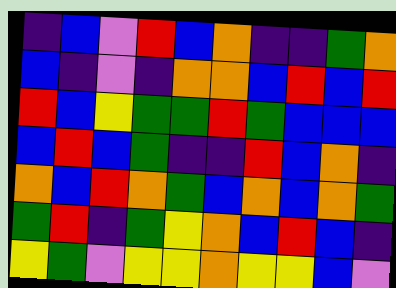[["indigo", "blue", "violet", "red", "blue", "orange", "indigo", "indigo", "green", "orange"], ["blue", "indigo", "violet", "indigo", "orange", "orange", "blue", "red", "blue", "red"], ["red", "blue", "yellow", "green", "green", "red", "green", "blue", "blue", "blue"], ["blue", "red", "blue", "green", "indigo", "indigo", "red", "blue", "orange", "indigo"], ["orange", "blue", "red", "orange", "green", "blue", "orange", "blue", "orange", "green"], ["green", "red", "indigo", "green", "yellow", "orange", "blue", "red", "blue", "indigo"], ["yellow", "green", "violet", "yellow", "yellow", "orange", "yellow", "yellow", "blue", "violet"]]